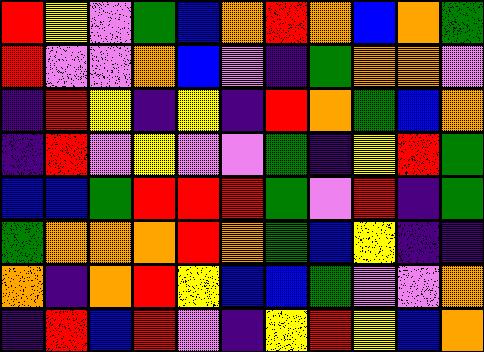[["red", "yellow", "violet", "green", "blue", "orange", "red", "orange", "blue", "orange", "green"], ["red", "violet", "violet", "orange", "blue", "violet", "indigo", "green", "orange", "orange", "violet"], ["indigo", "red", "yellow", "indigo", "yellow", "indigo", "red", "orange", "green", "blue", "orange"], ["indigo", "red", "violet", "yellow", "violet", "violet", "green", "indigo", "yellow", "red", "green"], ["blue", "blue", "green", "red", "red", "red", "green", "violet", "red", "indigo", "green"], ["green", "orange", "orange", "orange", "red", "orange", "green", "blue", "yellow", "indigo", "indigo"], ["orange", "indigo", "orange", "red", "yellow", "blue", "blue", "green", "violet", "violet", "orange"], ["indigo", "red", "blue", "red", "violet", "indigo", "yellow", "red", "yellow", "blue", "orange"]]